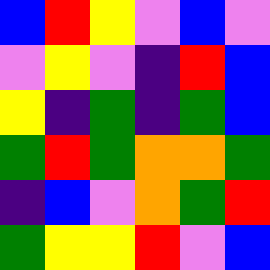[["blue", "red", "yellow", "violet", "blue", "violet"], ["violet", "yellow", "violet", "indigo", "red", "blue"], ["yellow", "indigo", "green", "indigo", "green", "blue"], ["green", "red", "green", "orange", "orange", "green"], ["indigo", "blue", "violet", "orange", "green", "red"], ["green", "yellow", "yellow", "red", "violet", "blue"]]